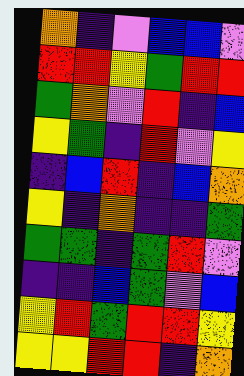[["orange", "indigo", "violet", "blue", "blue", "violet"], ["red", "red", "yellow", "green", "red", "red"], ["green", "orange", "violet", "red", "indigo", "blue"], ["yellow", "green", "indigo", "red", "violet", "yellow"], ["indigo", "blue", "red", "indigo", "blue", "orange"], ["yellow", "indigo", "orange", "indigo", "indigo", "green"], ["green", "green", "indigo", "green", "red", "violet"], ["indigo", "indigo", "blue", "green", "violet", "blue"], ["yellow", "red", "green", "red", "red", "yellow"], ["yellow", "yellow", "red", "red", "indigo", "orange"]]